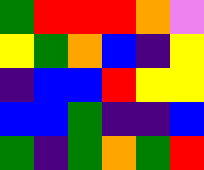[["green", "red", "red", "red", "orange", "violet"], ["yellow", "green", "orange", "blue", "indigo", "yellow"], ["indigo", "blue", "blue", "red", "yellow", "yellow"], ["blue", "blue", "green", "indigo", "indigo", "blue"], ["green", "indigo", "green", "orange", "green", "red"]]